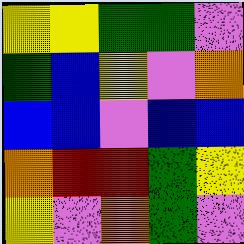[["yellow", "yellow", "green", "green", "violet"], ["green", "blue", "yellow", "violet", "orange"], ["blue", "blue", "violet", "blue", "blue"], ["orange", "red", "red", "green", "yellow"], ["yellow", "violet", "orange", "green", "violet"]]